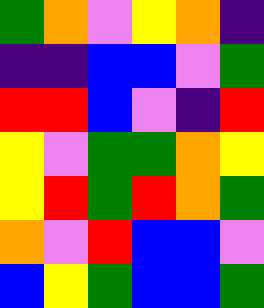[["green", "orange", "violet", "yellow", "orange", "indigo"], ["indigo", "indigo", "blue", "blue", "violet", "green"], ["red", "red", "blue", "violet", "indigo", "red"], ["yellow", "violet", "green", "green", "orange", "yellow"], ["yellow", "red", "green", "red", "orange", "green"], ["orange", "violet", "red", "blue", "blue", "violet"], ["blue", "yellow", "green", "blue", "blue", "green"]]